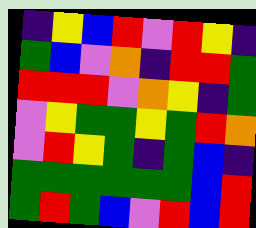[["indigo", "yellow", "blue", "red", "violet", "red", "yellow", "indigo"], ["green", "blue", "violet", "orange", "indigo", "red", "red", "green"], ["red", "red", "red", "violet", "orange", "yellow", "indigo", "green"], ["violet", "yellow", "green", "green", "yellow", "green", "red", "orange"], ["violet", "red", "yellow", "green", "indigo", "green", "blue", "indigo"], ["green", "green", "green", "green", "green", "green", "blue", "red"], ["green", "red", "green", "blue", "violet", "red", "blue", "red"]]